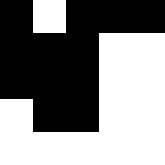[["black", "white", "black", "black", "black"], ["black", "black", "black", "white", "white"], ["black", "black", "black", "white", "white"], ["white", "black", "black", "white", "white"], ["white", "white", "white", "white", "white"]]